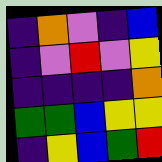[["indigo", "orange", "violet", "indigo", "blue"], ["indigo", "violet", "red", "violet", "yellow"], ["indigo", "indigo", "indigo", "indigo", "orange"], ["green", "green", "blue", "yellow", "yellow"], ["indigo", "yellow", "blue", "green", "red"]]